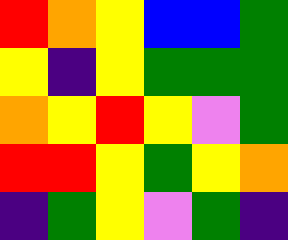[["red", "orange", "yellow", "blue", "blue", "green"], ["yellow", "indigo", "yellow", "green", "green", "green"], ["orange", "yellow", "red", "yellow", "violet", "green"], ["red", "red", "yellow", "green", "yellow", "orange"], ["indigo", "green", "yellow", "violet", "green", "indigo"]]